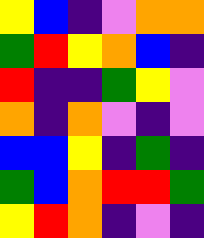[["yellow", "blue", "indigo", "violet", "orange", "orange"], ["green", "red", "yellow", "orange", "blue", "indigo"], ["red", "indigo", "indigo", "green", "yellow", "violet"], ["orange", "indigo", "orange", "violet", "indigo", "violet"], ["blue", "blue", "yellow", "indigo", "green", "indigo"], ["green", "blue", "orange", "red", "red", "green"], ["yellow", "red", "orange", "indigo", "violet", "indigo"]]